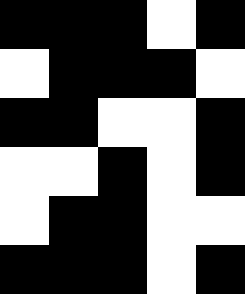[["black", "black", "black", "white", "black"], ["white", "black", "black", "black", "white"], ["black", "black", "white", "white", "black"], ["white", "white", "black", "white", "black"], ["white", "black", "black", "white", "white"], ["black", "black", "black", "white", "black"]]